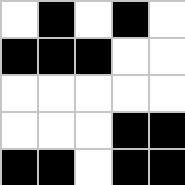[["white", "black", "white", "black", "white"], ["black", "black", "black", "white", "white"], ["white", "white", "white", "white", "white"], ["white", "white", "white", "black", "black"], ["black", "black", "white", "black", "black"]]